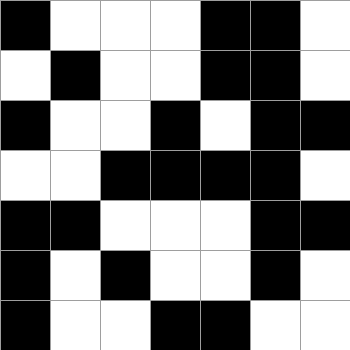[["black", "white", "white", "white", "black", "black", "white"], ["white", "black", "white", "white", "black", "black", "white"], ["black", "white", "white", "black", "white", "black", "black"], ["white", "white", "black", "black", "black", "black", "white"], ["black", "black", "white", "white", "white", "black", "black"], ["black", "white", "black", "white", "white", "black", "white"], ["black", "white", "white", "black", "black", "white", "white"]]